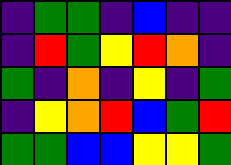[["indigo", "green", "green", "indigo", "blue", "indigo", "indigo"], ["indigo", "red", "green", "yellow", "red", "orange", "indigo"], ["green", "indigo", "orange", "indigo", "yellow", "indigo", "green"], ["indigo", "yellow", "orange", "red", "blue", "green", "red"], ["green", "green", "blue", "blue", "yellow", "yellow", "green"]]